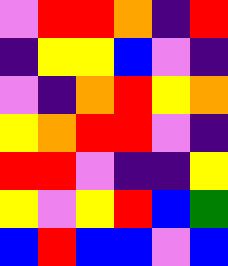[["violet", "red", "red", "orange", "indigo", "red"], ["indigo", "yellow", "yellow", "blue", "violet", "indigo"], ["violet", "indigo", "orange", "red", "yellow", "orange"], ["yellow", "orange", "red", "red", "violet", "indigo"], ["red", "red", "violet", "indigo", "indigo", "yellow"], ["yellow", "violet", "yellow", "red", "blue", "green"], ["blue", "red", "blue", "blue", "violet", "blue"]]